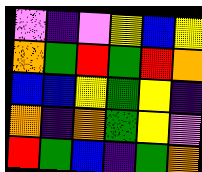[["violet", "indigo", "violet", "yellow", "blue", "yellow"], ["orange", "green", "red", "green", "red", "orange"], ["blue", "blue", "yellow", "green", "yellow", "indigo"], ["orange", "indigo", "orange", "green", "yellow", "violet"], ["red", "green", "blue", "indigo", "green", "orange"]]